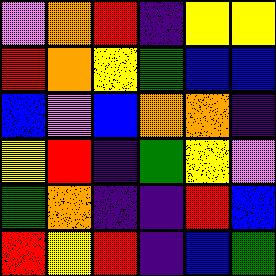[["violet", "orange", "red", "indigo", "yellow", "yellow"], ["red", "orange", "yellow", "green", "blue", "blue"], ["blue", "violet", "blue", "orange", "orange", "indigo"], ["yellow", "red", "indigo", "green", "yellow", "violet"], ["green", "orange", "indigo", "indigo", "red", "blue"], ["red", "yellow", "red", "indigo", "blue", "green"]]